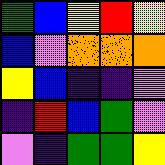[["green", "blue", "yellow", "red", "yellow"], ["blue", "violet", "orange", "orange", "orange"], ["yellow", "blue", "indigo", "indigo", "violet"], ["indigo", "red", "blue", "green", "violet"], ["violet", "indigo", "green", "green", "yellow"]]